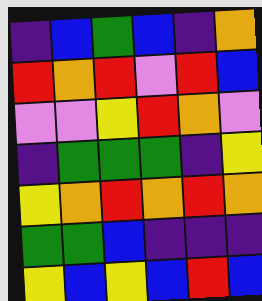[["indigo", "blue", "green", "blue", "indigo", "orange"], ["red", "orange", "red", "violet", "red", "blue"], ["violet", "violet", "yellow", "red", "orange", "violet"], ["indigo", "green", "green", "green", "indigo", "yellow"], ["yellow", "orange", "red", "orange", "red", "orange"], ["green", "green", "blue", "indigo", "indigo", "indigo"], ["yellow", "blue", "yellow", "blue", "red", "blue"]]